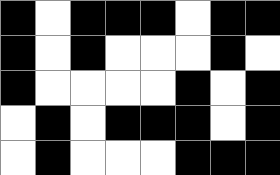[["black", "white", "black", "black", "black", "white", "black", "black"], ["black", "white", "black", "white", "white", "white", "black", "white"], ["black", "white", "white", "white", "white", "black", "white", "black"], ["white", "black", "white", "black", "black", "black", "white", "black"], ["white", "black", "white", "white", "white", "black", "black", "black"]]